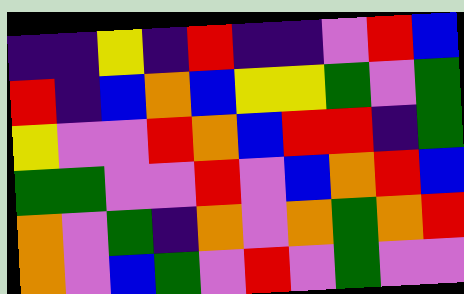[["indigo", "indigo", "yellow", "indigo", "red", "indigo", "indigo", "violet", "red", "blue"], ["red", "indigo", "blue", "orange", "blue", "yellow", "yellow", "green", "violet", "green"], ["yellow", "violet", "violet", "red", "orange", "blue", "red", "red", "indigo", "green"], ["green", "green", "violet", "violet", "red", "violet", "blue", "orange", "red", "blue"], ["orange", "violet", "green", "indigo", "orange", "violet", "orange", "green", "orange", "red"], ["orange", "violet", "blue", "green", "violet", "red", "violet", "green", "violet", "violet"]]